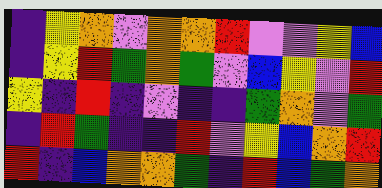[["indigo", "yellow", "orange", "violet", "orange", "orange", "red", "violet", "violet", "yellow", "blue"], ["indigo", "yellow", "red", "green", "orange", "green", "violet", "blue", "yellow", "violet", "red"], ["yellow", "indigo", "red", "indigo", "violet", "indigo", "indigo", "green", "orange", "violet", "green"], ["indigo", "red", "green", "indigo", "indigo", "red", "violet", "yellow", "blue", "orange", "red"], ["red", "indigo", "blue", "orange", "orange", "green", "indigo", "red", "blue", "green", "orange"]]